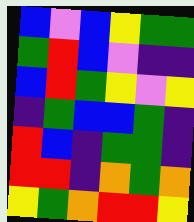[["blue", "violet", "blue", "yellow", "green", "green"], ["green", "red", "blue", "violet", "indigo", "indigo"], ["blue", "red", "green", "yellow", "violet", "yellow"], ["indigo", "green", "blue", "blue", "green", "indigo"], ["red", "blue", "indigo", "green", "green", "indigo"], ["red", "red", "indigo", "orange", "green", "orange"], ["yellow", "green", "orange", "red", "red", "yellow"]]